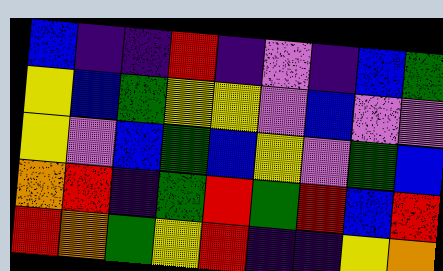[["blue", "indigo", "indigo", "red", "indigo", "violet", "indigo", "blue", "green"], ["yellow", "blue", "green", "yellow", "yellow", "violet", "blue", "violet", "violet"], ["yellow", "violet", "blue", "green", "blue", "yellow", "violet", "green", "blue"], ["orange", "red", "indigo", "green", "red", "green", "red", "blue", "red"], ["red", "orange", "green", "yellow", "red", "indigo", "indigo", "yellow", "orange"]]